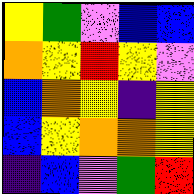[["yellow", "green", "violet", "blue", "blue"], ["orange", "yellow", "red", "yellow", "violet"], ["blue", "orange", "yellow", "indigo", "yellow"], ["blue", "yellow", "orange", "orange", "yellow"], ["indigo", "blue", "violet", "green", "red"]]